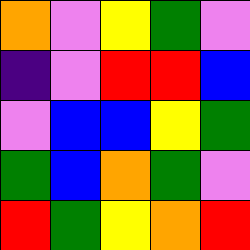[["orange", "violet", "yellow", "green", "violet"], ["indigo", "violet", "red", "red", "blue"], ["violet", "blue", "blue", "yellow", "green"], ["green", "blue", "orange", "green", "violet"], ["red", "green", "yellow", "orange", "red"]]